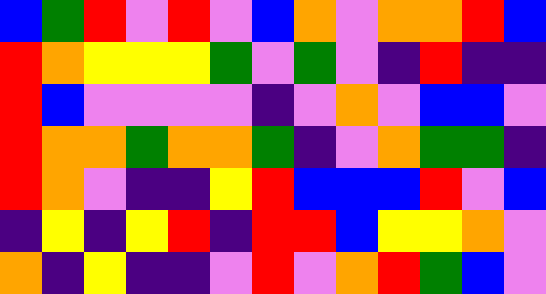[["blue", "green", "red", "violet", "red", "violet", "blue", "orange", "violet", "orange", "orange", "red", "blue"], ["red", "orange", "yellow", "yellow", "yellow", "green", "violet", "green", "violet", "indigo", "red", "indigo", "indigo"], ["red", "blue", "violet", "violet", "violet", "violet", "indigo", "violet", "orange", "violet", "blue", "blue", "violet"], ["red", "orange", "orange", "green", "orange", "orange", "green", "indigo", "violet", "orange", "green", "green", "indigo"], ["red", "orange", "violet", "indigo", "indigo", "yellow", "red", "blue", "blue", "blue", "red", "violet", "blue"], ["indigo", "yellow", "indigo", "yellow", "red", "indigo", "red", "red", "blue", "yellow", "yellow", "orange", "violet"], ["orange", "indigo", "yellow", "indigo", "indigo", "violet", "red", "violet", "orange", "red", "green", "blue", "violet"]]